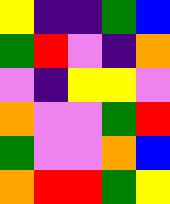[["yellow", "indigo", "indigo", "green", "blue"], ["green", "red", "violet", "indigo", "orange"], ["violet", "indigo", "yellow", "yellow", "violet"], ["orange", "violet", "violet", "green", "red"], ["green", "violet", "violet", "orange", "blue"], ["orange", "red", "red", "green", "yellow"]]